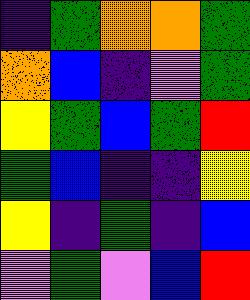[["indigo", "green", "orange", "orange", "green"], ["orange", "blue", "indigo", "violet", "green"], ["yellow", "green", "blue", "green", "red"], ["green", "blue", "indigo", "indigo", "yellow"], ["yellow", "indigo", "green", "indigo", "blue"], ["violet", "green", "violet", "blue", "red"]]